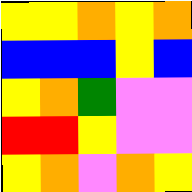[["yellow", "yellow", "orange", "yellow", "orange"], ["blue", "blue", "blue", "yellow", "blue"], ["yellow", "orange", "green", "violet", "violet"], ["red", "red", "yellow", "violet", "violet"], ["yellow", "orange", "violet", "orange", "yellow"]]